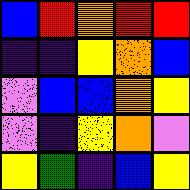[["blue", "red", "orange", "red", "red"], ["indigo", "indigo", "yellow", "orange", "blue"], ["violet", "blue", "blue", "orange", "yellow"], ["violet", "indigo", "yellow", "orange", "violet"], ["yellow", "green", "indigo", "blue", "yellow"]]